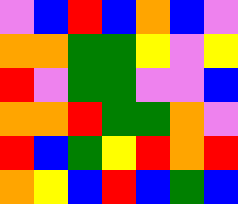[["violet", "blue", "red", "blue", "orange", "blue", "violet"], ["orange", "orange", "green", "green", "yellow", "violet", "yellow"], ["red", "violet", "green", "green", "violet", "violet", "blue"], ["orange", "orange", "red", "green", "green", "orange", "violet"], ["red", "blue", "green", "yellow", "red", "orange", "red"], ["orange", "yellow", "blue", "red", "blue", "green", "blue"]]